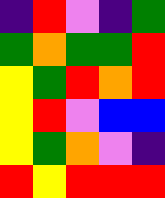[["indigo", "red", "violet", "indigo", "green"], ["green", "orange", "green", "green", "red"], ["yellow", "green", "red", "orange", "red"], ["yellow", "red", "violet", "blue", "blue"], ["yellow", "green", "orange", "violet", "indigo"], ["red", "yellow", "red", "red", "red"]]